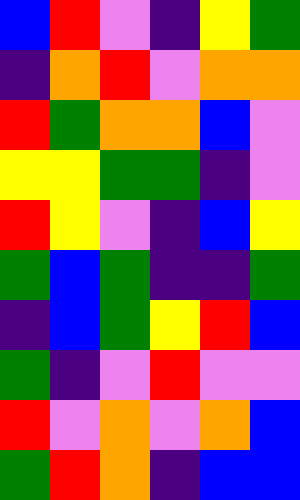[["blue", "red", "violet", "indigo", "yellow", "green"], ["indigo", "orange", "red", "violet", "orange", "orange"], ["red", "green", "orange", "orange", "blue", "violet"], ["yellow", "yellow", "green", "green", "indigo", "violet"], ["red", "yellow", "violet", "indigo", "blue", "yellow"], ["green", "blue", "green", "indigo", "indigo", "green"], ["indigo", "blue", "green", "yellow", "red", "blue"], ["green", "indigo", "violet", "red", "violet", "violet"], ["red", "violet", "orange", "violet", "orange", "blue"], ["green", "red", "orange", "indigo", "blue", "blue"]]